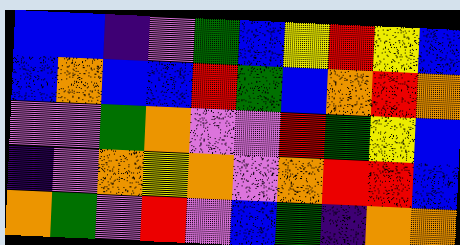[["blue", "blue", "indigo", "violet", "green", "blue", "yellow", "red", "yellow", "blue"], ["blue", "orange", "blue", "blue", "red", "green", "blue", "orange", "red", "orange"], ["violet", "violet", "green", "orange", "violet", "violet", "red", "green", "yellow", "blue"], ["indigo", "violet", "orange", "yellow", "orange", "violet", "orange", "red", "red", "blue"], ["orange", "green", "violet", "red", "violet", "blue", "green", "indigo", "orange", "orange"]]